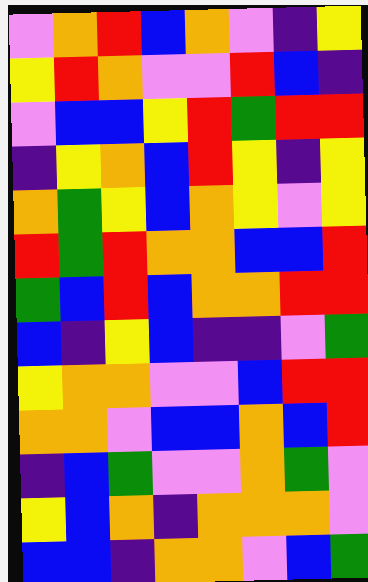[["violet", "orange", "red", "blue", "orange", "violet", "indigo", "yellow"], ["yellow", "red", "orange", "violet", "violet", "red", "blue", "indigo"], ["violet", "blue", "blue", "yellow", "red", "green", "red", "red"], ["indigo", "yellow", "orange", "blue", "red", "yellow", "indigo", "yellow"], ["orange", "green", "yellow", "blue", "orange", "yellow", "violet", "yellow"], ["red", "green", "red", "orange", "orange", "blue", "blue", "red"], ["green", "blue", "red", "blue", "orange", "orange", "red", "red"], ["blue", "indigo", "yellow", "blue", "indigo", "indigo", "violet", "green"], ["yellow", "orange", "orange", "violet", "violet", "blue", "red", "red"], ["orange", "orange", "violet", "blue", "blue", "orange", "blue", "red"], ["indigo", "blue", "green", "violet", "violet", "orange", "green", "violet"], ["yellow", "blue", "orange", "indigo", "orange", "orange", "orange", "violet"], ["blue", "blue", "indigo", "orange", "orange", "violet", "blue", "green"]]